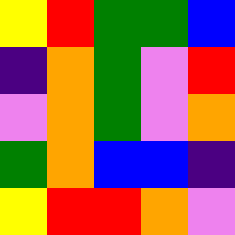[["yellow", "red", "green", "green", "blue"], ["indigo", "orange", "green", "violet", "red"], ["violet", "orange", "green", "violet", "orange"], ["green", "orange", "blue", "blue", "indigo"], ["yellow", "red", "red", "orange", "violet"]]